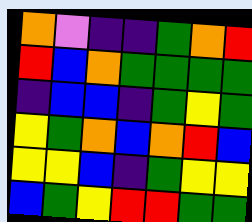[["orange", "violet", "indigo", "indigo", "green", "orange", "red"], ["red", "blue", "orange", "green", "green", "green", "green"], ["indigo", "blue", "blue", "indigo", "green", "yellow", "green"], ["yellow", "green", "orange", "blue", "orange", "red", "blue"], ["yellow", "yellow", "blue", "indigo", "green", "yellow", "yellow"], ["blue", "green", "yellow", "red", "red", "green", "green"]]